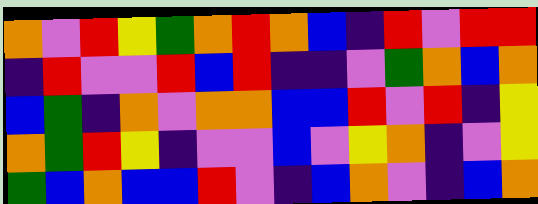[["orange", "violet", "red", "yellow", "green", "orange", "red", "orange", "blue", "indigo", "red", "violet", "red", "red"], ["indigo", "red", "violet", "violet", "red", "blue", "red", "indigo", "indigo", "violet", "green", "orange", "blue", "orange"], ["blue", "green", "indigo", "orange", "violet", "orange", "orange", "blue", "blue", "red", "violet", "red", "indigo", "yellow"], ["orange", "green", "red", "yellow", "indigo", "violet", "violet", "blue", "violet", "yellow", "orange", "indigo", "violet", "yellow"], ["green", "blue", "orange", "blue", "blue", "red", "violet", "indigo", "blue", "orange", "violet", "indigo", "blue", "orange"]]